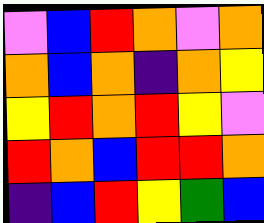[["violet", "blue", "red", "orange", "violet", "orange"], ["orange", "blue", "orange", "indigo", "orange", "yellow"], ["yellow", "red", "orange", "red", "yellow", "violet"], ["red", "orange", "blue", "red", "red", "orange"], ["indigo", "blue", "red", "yellow", "green", "blue"]]